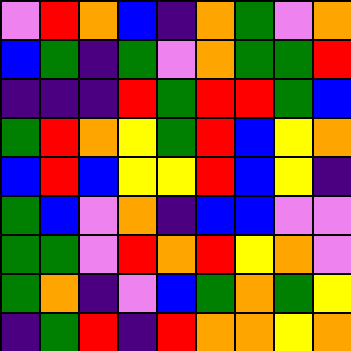[["violet", "red", "orange", "blue", "indigo", "orange", "green", "violet", "orange"], ["blue", "green", "indigo", "green", "violet", "orange", "green", "green", "red"], ["indigo", "indigo", "indigo", "red", "green", "red", "red", "green", "blue"], ["green", "red", "orange", "yellow", "green", "red", "blue", "yellow", "orange"], ["blue", "red", "blue", "yellow", "yellow", "red", "blue", "yellow", "indigo"], ["green", "blue", "violet", "orange", "indigo", "blue", "blue", "violet", "violet"], ["green", "green", "violet", "red", "orange", "red", "yellow", "orange", "violet"], ["green", "orange", "indigo", "violet", "blue", "green", "orange", "green", "yellow"], ["indigo", "green", "red", "indigo", "red", "orange", "orange", "yellow", "orange"]]